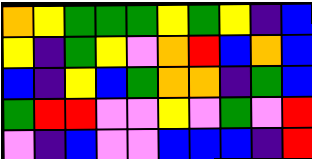[["orange", "yellow", "green", "green", "green", "yellow", "green", "yellow", "indigo", "blue"], ["yellow", "indigo", "green", "yellow", "violet", "orange", "red", "blue", "orange", "blue"], ["blue", "indigo", "yellow", "blue", "green", "orange", "orange", "indigo", "green", "blue"], ["green", "red", "red", "violet", "violet", "yellow", "violet", "green", "violet", "red"], ["violet", "indigo", "blue", "violet", "violet", "blue", "blue", "blue", "indigo", "red"]]